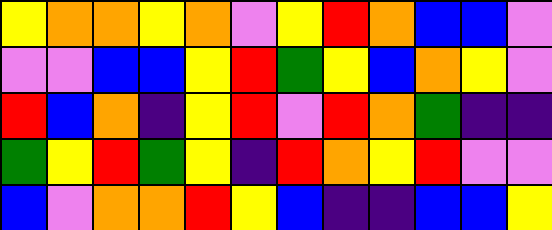[["yellow", "orange", "orange", "yellow", "orange", "violet", "yellow", "red", "orange", "blue", "blue", "violet"], ["violet", "violet", "blue", "blue", "yellow", "red", "green", "yellow", "blue", "orange", "yellow", "violet"], ["red", "blue", "orange", "indigo", "yellow", "red", "violet", "red", "orange", "green", "indigo", "indigo"], ["green", "yellow", "red", "green", "yellow", "indigo", "red", "orange", "yellow", "red", "violet", "violet"], ["blue", "violet", "orange", "orange", "red", "yellow", "blue", "indigo", "indigo", "blue", "blue", "yellow"]]